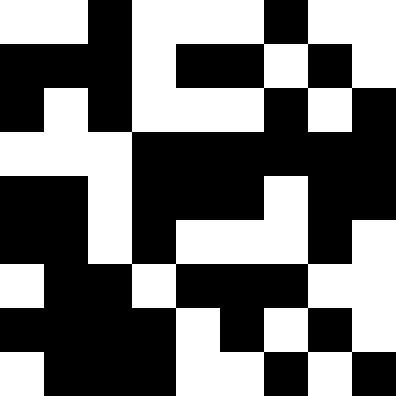[["white", "white", "black", "white", "white", "white", "black", "white", "white"], ["black", "black", "black", "white", "black", "black", "white", "black", "white"], ["black", "white", "black", "white", "white", "white", "black", "white", "black"], ["white", "white", "white", "black", "black", "black", "black", "black", "black"], ["black", "black", "white", "black", "black", "black", "white", "black", "black"], ["black", "black", "white", "black", "white", "white", "white", "black", "white"], ["white", "black", "black", "white", "black", "black", "black", "white", "white"], ["black", "black", "black", "black", "white", "black", "white", "black", "white"], ["white", "black", "black", "black", "white", "white", "black", "white", "black"]]